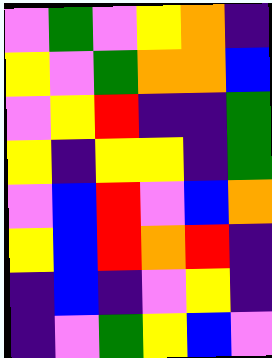[["violet", "green", "violet", "yellow", "orange", "indigo"], ["yellow", "violet", "green", "orange", "orange", "blue"], ["violet", "yellow", "red", "indigo", "indigo", "green"], ["yellow", "indigo", "yellow", "yellow", "indigo", "green"], ["violet", "blue", "red", "violet", "blue", "orange"], ["yellow", "blue", "red", "orange", "red", "indigo"], ["indigo", "blue", "indigo", "violet", "yellow", "indigo"], ["indigo", "violet", "green", "yellow", "blue", "violet"]]